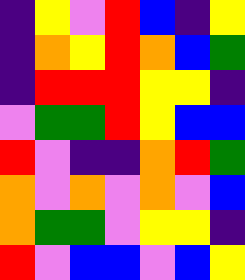[["indigo", "yellow", "violet", "red", "blue", "indigo", "yellow"], ["indigo", "orange", "yellow", "red", "orange", "blue", "green"], ["indigo", "red", "red", "red", "yellow", "yellow", "indigo"], ["violet", "green", "green", "red", "yellow", "blue", "blue"], ["red", "violet", "indigo", "indigo", "orange", "red", "green"], ["orange", "violet", "orange", "violet", "orange", "violet", "blue"], ["orange", "green", "green", "violet", "yellow", "yellow", "indigo"], ["red", "violet", "blue", "blue", "violet", "blue", "yellow"]]